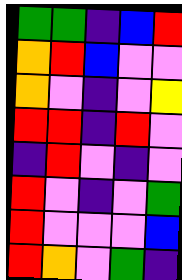[["green", "green", "indigo", "blue", "red"], ["orange", "red", "blue", "violet", "violet"], ["orange", "violet", "indigo", "violet", "yellow"], ["red", "red", "indigo", "red", "violet"], ["indigo", "red", "violet", "indigo", "violet"], ["red", "violet", "indigo", "violet", "green"], ["red", "violet", "violet", "violet", "blue"], ["red", "orange", "violet", "green", "indigo"]]